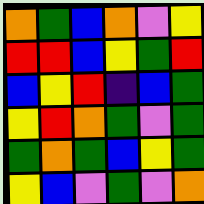[["orange", "green", "blue", "orange", "violet", "yellow"], ["red", "red", "blue", "yellow", "green", "red"], ["blue", "yellow", "red", "indigo", "blue", "green"], ["yellow", "red", "orange", "green", "violet", "green"], ["green", "orange", "green", "blue", "yellow", "green"], ["yellow", "blue", "violet", "green", "violet", "orange"]]